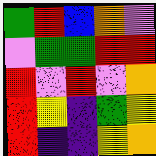[["green", "red", "blue", "orange", "violet"], ["violet", "green", "green", "red", "red"], ["red", "violet", "red", "violet", "orange"], ["red", "yellow", "indigo", "green", "yellow"], ["red", "indigo", "indigo", "yellow", "orange"]]